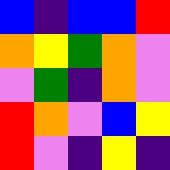[["blue", "indigo", "blue", "blue", "red"], ["orange", "yellow", "green", "orange", "violet"], ["violet", "green", "indigo", "orange", "violet"], ["red", "orange", "violet", "blue", "yellow"], ["red", "violet", "indigo", "yellow", "indigo"]]